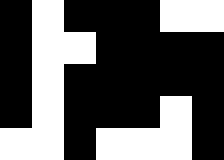[["black", "white", "black", "black", "black", "white", "white"], ["black", "white", "white", "black", "black", "black", "black"], ["black", "white", "black", "black", "black", "black", "black"], ["black", "white", "black", "black", "black", "white", "black"], ["white", "white", "black", "white", "white", "white", "black"]]